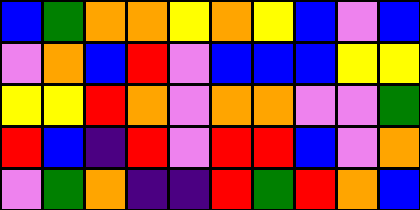[["blue", "green", "orange", "orange", "yellow", "orange", "yellow", "blue", "violet", "blue"], ["violet", "orange", "blue", "red", "violet", "blue", "blue", "blue", "yellow", "yellow"], ["yellow", "yellow", "red", "orange", "violet", "orange", "orange", "violet", "violet", "green"], ["red", "blue", "indigo", "red", "violet", "red", "red", "blue", "violet", "orange"], ["violet", "green", "orange", "indigo", "indigo", "red", "green", "red", "orange", "blue"]]